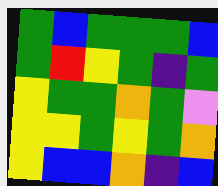[["green", "blue", "green", "green", "green", "blue"], ["green", "red", "yellow", "green", "indigo", "green"], ["yellow", "green", "green", "orange", "green", "violet"], ["yellow", "yellow", "green", "yellow", "green", "orange"], ["yellow", "blue", "blue", "orange", "indigo", "blue"]]